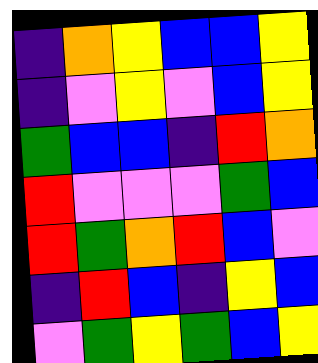[["indigo", "orange", "yellow", "blue", "blue", "yellow"], ["indigo", "violet", "yellow", "violet", "blue", "yellow"], ["green", "blue", "blue", "indigo", "red", "orange"], ["red", "violet", "violet", "violet", "green", "blue"], ["red", "green", "orange", "red", "blue", "violet"], ["indigo", "red", "blue", "indigo", "yellow", "blue"], ["violet", "green", "yellow", "green", "blue", "yellow"]]